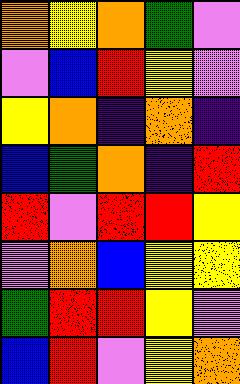[["orange", "yellow", "orange", "green", "violet"], ["violet", "blue", "red", "yellow", "violet"], ["yellow", "orange", "indigo", "orange", "indigo"], ["blue", "green", "orange", "indigo", "red"], ["red", "violet", "red", "red", "yellow"], ["violet", "orange", "blue", "yellow", "yellow"], ["green", "red", "red", "yellow", "violet"], ["blue", "red", "violet", "yellow", "orange"]]